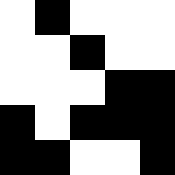[["white", "black", "white", "white", "white"], ["white", "white", "black", "white", "white"], ["white", "white", "white", "black", "black"], ["black", "white", "black", "black", "black"], ["black", "black", "white", "white", "black"]]